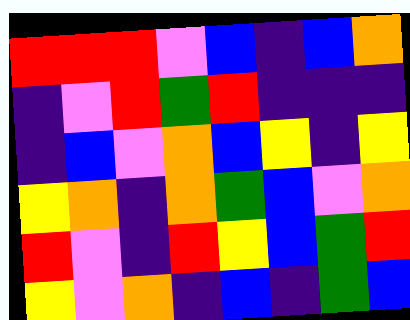[["red", "red", "red", "violet", "blue", "indigo", "blue", "orange"], ["indigo", "violet", "red", "green", "red", "indigo", "indigo", "indigo"], ["indigo", "blue", "violet", "orange", "blue", "yellow", "indigo", "yellow"], ["yellow", "orange", "indigo", "orange", "green", "blue", "violet", "orange"], ["red", "violet", "indigo", "red", "yellow", "blue", "green", "red"], ["yellow", "violet", "orange", "indigo", "blue", "indigo", "green", "blue"]]